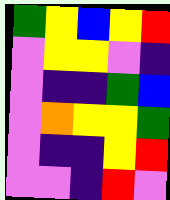[["green", "yellow", "blue", "yellow", "red"], ["violet", "yellow", "yellow", "violet", "indigo"], ["violet", "indigo", "indigo", "green", "blue"], ["violet", "orange", "yellow", "yellow", "green"], ["violet", "indigo", "indigo", "yellow", "red"], ["violet", "violet", "indigo", "red", "violet"]]